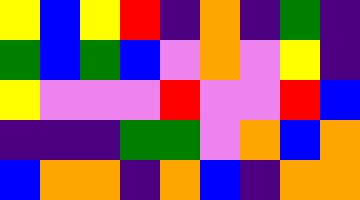[["yellow", "blue", "yellow", "red", "indigo", "orange", "indigo", "green", "indigo"], ["green", "blue", "green", "blue", "violet", "orange", "violet", "yellow", "indigo"], ["yellow", "violet", "violet", "violet", "red", "violet", "violet", "red", "blue"], ["indigo", "indigo", "indigo", "green", "green", "violet", "orange", "blue", "orange"], ["blue", "orange", "orange", "indigo", "orange", "blue", "indigo", "orange", "orange"]]